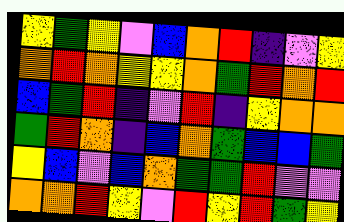[["yellow", "green", "yellow", "violet", "blue", "orange", "red", "indigo", "violet", "yellow"], ["orange", "red", "orange", "yellow", "yellow", "orange", "green", "red", "orange", "red"], ["blue", "green", "red", "indigo", "violet", "red", "indigo", "yellow", "orange", "orange"], ["green", "red", "orange", "indigo", "blue", "orange", "green", "blue", "blue", "green"], ["yellow", "blue", "violet", "blue", "orange", "green", "green", "red", "violet", "violet"], ["orange", "orange", "red", "yellow", "violet", "red", "yellow", "red", "green", "yellow"]]